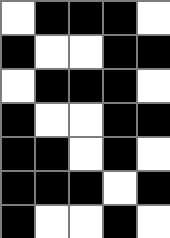[["white", "black", "black", "black", "white"], ["black", "white", "white", "black", "black"], ["white", "black", "black", "black", "white"], ["black", "white", "white", "black", "black"], ["black", "black", "white", "black", "white"], ["black", "black", "black", "white", "black"], ["black", "white", "white", "black", "white"]]